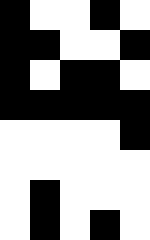[["black", "white", "white", "black", "white"], ["black", "black", "white", "white", "black"], ["black", "white", "black", "black", "white"], ["black", "black", "black", "black", "black"], ["white", "white", "white", "white", "black"], ["white", "white", "white", "white", "white"], ["white", "black", "white", "white", "white"], ["white", "black", "white", "black", "white"]]